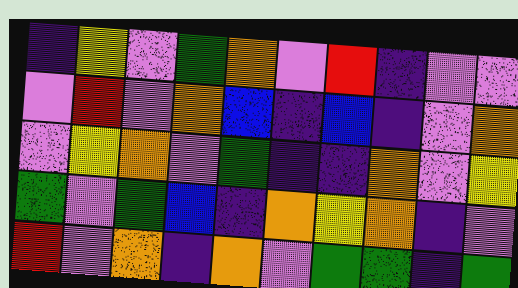[["indigo", "yellow", "violet", "green", "orange", "violet", "red", "indigo", "violet", "violet"], ["violet", "red", "violet", "orange", "blue", "indigo", "blue", "indigo", "violet", "orange"], ["violet", "yellow", "orange", "violet", "green", "indigo", "indigo", "orange", "violet", "yellow"], ["green", "violet", "green", "blue", "indigo", "orange", "yellow", "orange", "indigo", "violet"], ["red", "violet", "orange", "indigo", "orange", "violet", "green", "green", "indigo", "green"]]